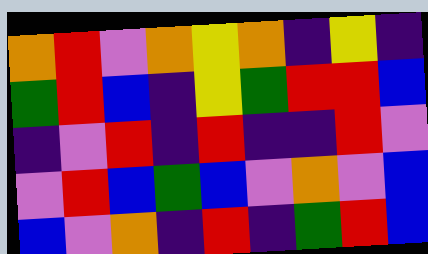[["orange", "red", "violet", "orange", "yellow", "orange", "indigo", "yellow", "indigo"], ["green", "red", "blue", "indigo", "yellow", "green", "red", "red", "blue"], ["indigo", "violet", "red", "indigo", "red", "indigo", "indigo", "red", "violet"], ["violet", "red", "blue", "green", "blue", "violet", "orange", "violet", "blue"], ["blue", "violet", "orange", "indigo", "red", "indigo", "green", "red", "blue"]]